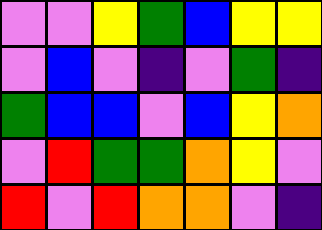[["violet", "violet", "yellow", "green", "blue", "yellow", "yellow"], ["violet", "blue", "violet", "indigo", "violet", "green", "indigo"], ["green", "blue", "blue", "violet", "blue", "yellow", "orange"], ["violet", "red", "green", "green", "orange", "yellow", "violet"], ["red", "violet", "red", "orange", "orange", "violet", "indigo"]]